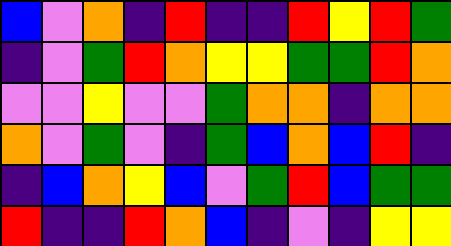[["blue", "violet", "orange", "indigo", "red", "indigo", "indigo", "red", "yellow", "red", "green"], ["indigo", "violet", "green", "red", "orange", "yellow", "yellow", "green", "green", "red", "orange"], ["violet", "violet", "yellow", "violet", "violet", "green", "orange", "orange", "indigo", "orange", "orange"], ["orange", "violet", "green", "violet", "indigo", "green", "blue", "orange", "blue", "red", "indigo"], ["indigo", "blue", "orange", "yellow", "blue", "violet", "green", "red", "blue", "green", "green"], ["red", "indigo", "indigo", "red", "orange", "blue", "indigo", "violet", "indigo", "yellow", "yellow"]]